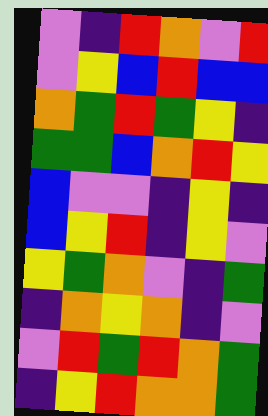[["violet", "indigo", "red", "orange", "violet", "red"], ["violet", "yellow", "blue", "red", "blue", "blue"], ["orange", "green", "red", "green", "yellow", "indigo"], ["green", "green", "blue", "orange", "red", "yellow"], ["blue", "violet", "violet", "indigo", "yellow", "indigo"], ["blue", "yellow", "red", "indigo", "yellow", "violet"], ["yellow", "green", "orange", "violet", "indigo", "green"], ["indigo", "orange", "yellow", "orange", "indigo", "violet"], ["violet", "red", "green", "red", "orange", "green"], ["indigo", "yellow", "red", "orange", "orange", "green"]]